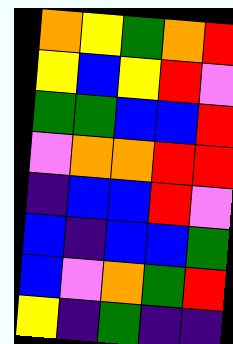[["orange", "yellow", "green", "orange", "red"], ["yellow", "blue", "yellow", "red", "violet"], ["green", "green", "blue", "blue", "red"], ["violet", "orange", "orange", "red", "red"], ["indigo", "blue", "blue", "red", "violet"], ["blue", "indigo", "blue", "blue", "green"], ["blue", "violet", "orange", "green", "red"], ["yellow", "indigo", "green", "indigo", "indigo"]]